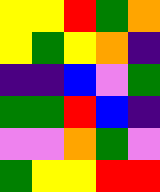[["yellow", "yellow", "red", "green", "orange"], ["yellow", "green", "yellow", "orange", "indigo"], ["indigo", "indigo", "blue", "violet", "green"], ["green", "green", "red", "blue", "indigo"], ["violet", "violet", "orange", "green", "violet"], ["green", "yellow", "yellow", "red", "red"]]